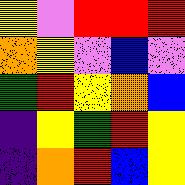[["yellow", "violet", "red", "red", "red"], ["orange", "yellow", "violet", "blue", "violet"], ["green", "red", "yellow", "orange", "blue"], ["indigo", "yellow", "green", "red", "yellow"], ["indigo", "orange", "red", "blue", "yellow"]]